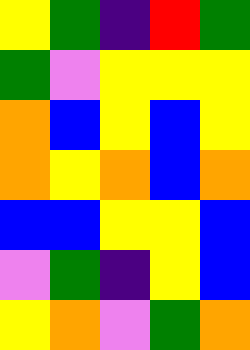[["yellow", "green", "indigo", "red", "green"], ["green", "violet", "yellow", "yellow", "yellow"], ["orange", "blue", "yellow", "blue", "yellow"], ["orange", "yellow", "orange", "blue", "orange"], ["blue", "blue", "yellow", "yellow", "blue"], ["violet", "green", "indigo", "yellow", "blue"], ["yellow", "orange", "violet", "green", "orange"]]